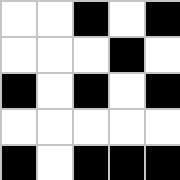[["white", "white", "black", "white", "black"], ["white", "white", "white", "black", "white"], ["black", "white", "black", "white", "black"], ["white", "white", "white", "white", "white"], ["black", "white", "black", "black", "black"]]